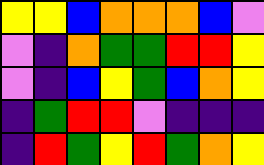[["yellow", "yellow", "blue", "orange", "orange", "orange", "blue", "violet"], ["violet", "indigo", "orange", "green", "green", "red", "red", "yellow"], ["violet", "indigo", "blue", "yellow", "green", "blue", "orange", "yellow"], ["indigo", "green", "red", "red", "violet", "indigo", "indigo", "indigo"], ["indigo", "red", "green", "yellow", "red", "green", "orange", "yellow"]]